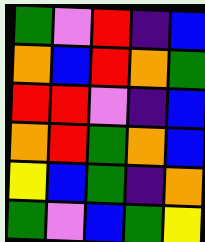[["green", "violet", "red", "indigo", "blue"], ["orange", "blue", "red", "orange", "green"], ["red", "red", "violet", "indigo", "blue"], ["orange", "red", "green", "orange", "blue"], ["yellow", "blue", "green", "indigo", "orange"], ["green", "violet", "blue", "green", "yellow"]]